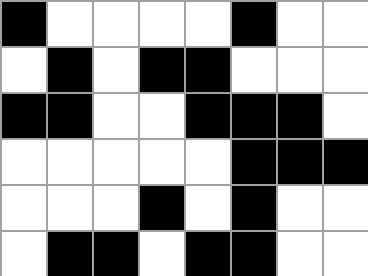[["black", "white", "white", "white", "white", "black", "white", "white"], ["white", "black", "white", "black", "black", "white", "white", "white"], ["black", "black", "white", "white", "black", "black", "black", "white"], ["white", "white", "white", "white", "white", "black", "black", "black"], ["white", "white", "white", "black", "white", "black", "white", "white"], ["white", "black", "black", "white", "black", "black", "white", "white"]]